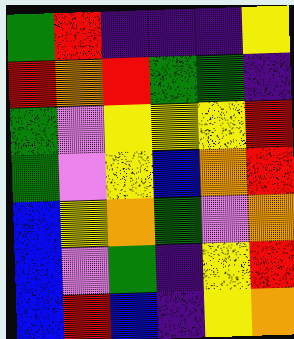[["green", "red", "indigo", "indigo", "indigo", "yellow"], ["red", "orange", "red", "green", "green", "indigo"], ["green", "violet", "yellow", "yellow", "yellow", "red"], ["green", "violet", "yellow", "blue", "orange", "red"], ["blue", "yellow", "orange", "green", "violet", "orange"], ["blue", "violet", "green", "indigo", "yellow", "red"], ["blue", "red", "blue", "indigo", "yellow", "orange"]]